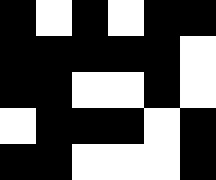[["black", "white", "black", "white", "black", "black"], ["black", "black", "black", "black", "black", "white"], ["black", "black", "white", "white", "black", "white"], ["white", "black", "black", "black", "white", "black"], ["black", "black", "white", "white", "white", "black"]]